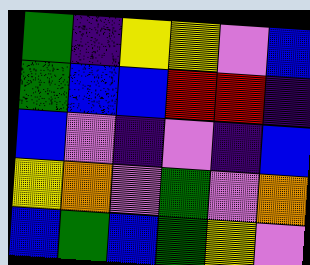[["green", "indigo", "yellow", "yellow", "violet", "blue"], ["green", "blue", "blue", "red", "red", "indigo"], ["blue", "violet", "indigo", "violet", "indigo", "blue"], ["yellow", "orange", "violet", "green", "violet", "orange"], ["blue", "green", "blue", "green", "yellow", "violet"]]